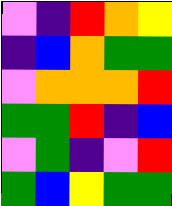[["violet", "indigo", "red", "orange", "yellow"], ["indigo", "blue", "orange", "green", "green"], ["violet", "orange", "orange", "orange", "red"], ["green", "green", "red", "indigo", "blue"], ["violet", "green", "indigo", "violet", "red"], ["green", "blue", "yellow", "green", "green"]]